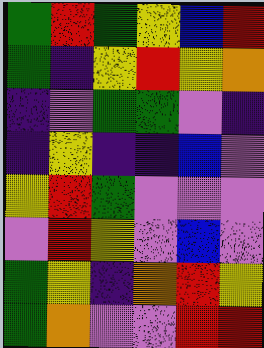[["green", "red", "green", "yellow", "blue", "red"], ["green", "indigo", "yellow", "red", "yellow", "orange"], ["indigo", "violet", "green", "green", "violet", "indigo"], ["indigo", "yellow", "indigo", "indigo", "blue", "violet"], ["yellow", "red", "green", "violet", "violet", "violet"], ["violet", "red", "yellow", "violet", "blue", "violet"], ["green", "yellow", "indigo", "orange", "red", "yellow"], ["green", "orange", "violet", "violet", "red", "red"]]